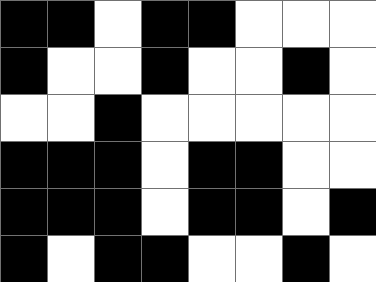[["black", "black", "white", "black", "black", "white", "white", "white"], ["black", "white", "white", "black", "white", "white", "black", "white"], ["white", "white", "black", "white", "white", "white", "white", "white"], ["black", "black", "black", "white", "black", "black", "white", "white"], ["black", "black", "black", "white", "black", "black", "white", "black"], ["black", "white", "black", "black", "white", "white", "black", "white"]]